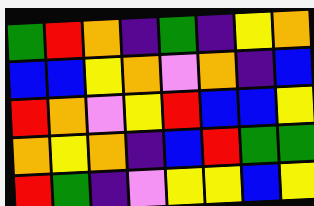[["green", "red", "orange", "indigo", "green", "indigo", "yellow", "orange"], ["blue", "blue", "yellow", "orange", "violet", "orange", "indigo", "blue"], ["red", "orange", "violet", "yellow", "red", "blue", "blue", "yellow"], ["orange", "yellow", "orange", "indigo", "blue", "red", "green", "green"], ["red", "green", "indigo", "violet", "yellow", "yellow", "blue", "yellow"]]